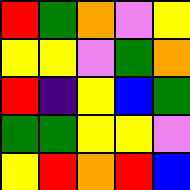[["red", "green", "orange", "violet", "yellow"], ["yellow", "yellow", "violet", "green", "orange"], ["red", "indigo", "yellow", "blue", "green"], ["green", "green", "yellow", "yellow", "violet"], ["yellow", "red", "orange", "red", "blue"]]